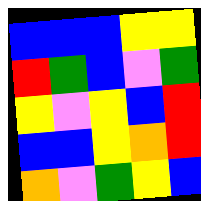[["blue", "blue", "blue", "yellow", "yellow"], ["red", "green", "blue", "violet", "green"], ["yellow", "violet", "yellow", "blue", "red"], ["blue", "blue", "yellow", "orange", "red"], ["orange", "violet", "green", "yellow", "blue"]]